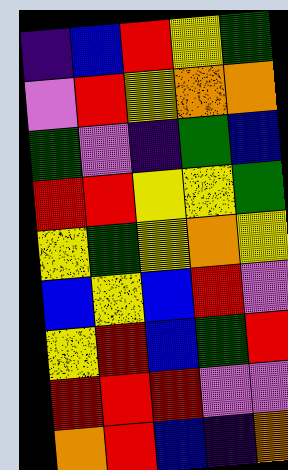[["indigo", "blue", "red", "yellow", "green"], ["violet", "red", "yellow", "orange", "orange"], ["green", "violet", "indigo", "green", "blue"], ["red", "red", "yellow", "yellow", "green"], ["yellow", "green", "yellow", "orange", "yellow"], ["blue", "yellow", "blue", "red", "violet"], ["yellow", "red", "blue", "green", "red"], ["red", "red", "red", "violet", "violet"], ["orange", "red", "blue", "indigo", "orange"]]